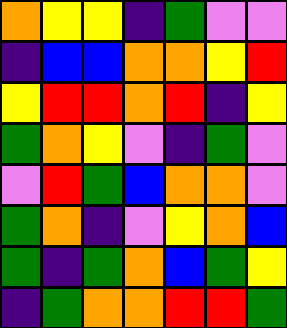[["orange", "yellow", "yellow", "indigo", "green", "violet", "violet"], ["indigo", "blue", "blue", "orange", "orange", "yellow", "red"], ["yellow", "red", "red", "orange", "red", "indigo", "yellow"], ["green", "orange", "yellow", "violet", "indigo", "green", "violet"], ["violet", "red", "green", "blue", "orange", "orange", "violet"], ["green", "orange", "indigo", "violet", "yellow", "orange", "blue"], ["green", "indigo", "green", "orange", "blue", "green", "yellow"], ["indigo", "green", "orange", "orange", "red", "red", "green"]]